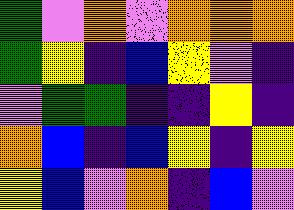[["green", "violet", "orange", "violet", "orange", "orange", "orange"], ["green", "yellow", "indigo", "blue", "yellow", "violet", "indigo"], ["violet", "green", "green", "indigo", "indigo", "yellow", "indigo"], ["orange", "blue", "indigo", "blue", "yellow", "indigo", "yellow"], ["yellow", "blue", "violet", "orange", "indigo", "blue", "violet"]]